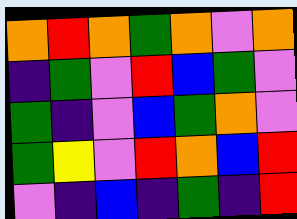[["orange", "red", "orange", "green", "orange", "violet", "orange"], ["indigo", "green", "violet", "red", "blue", "green", "violet"], ["green", "indigo", "violet", "blue", "green", "orange", "violet"], ["green", "yellow", "violet", "red", "orange", "blue", "red"], ["violet", "indigo", "blue", "indigo", "green", "indigo", "red"]]